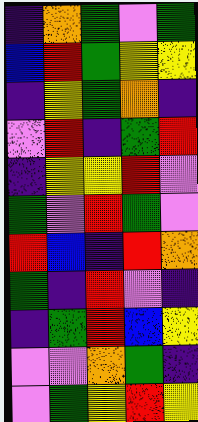[["indigo", "orange", "green", "violet", "green"], ["blue", "red", "green", "yellow", "yellow"], ["indigo", "yellow", "green", "orange", "indigo"], ["violet", "red", "indigo", "green", "red"], ["indigo", "yellow", "yellow", "red", "violet"], ["green", "violet", "red", "green", "violet"], ["red", "blue", "indigo", "red", "orange"], ["green", "indigo", "red", "violet", "indigo"], ["indigo", "green", "red", "blue", "yellow"], ["violet", "violet", "orange", "green", "indigo"], ["violet", "green", "yellow", "red", "yellow"]]